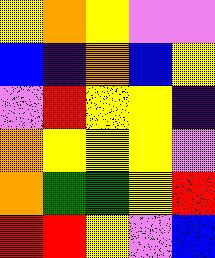[["yellow", "orange", "yellow", "violet", "violet"], ["blue", "indigo", "orange", "blue", "yellow"], ["violet", "red", "yellow", "yellow", "indigo"], ["orange", "yellow", "yellow", "yellow", "violet"], ["orange", "green", "green", "yellow", "red"], ["red", "red", "yellow", "violet", "blue"]]